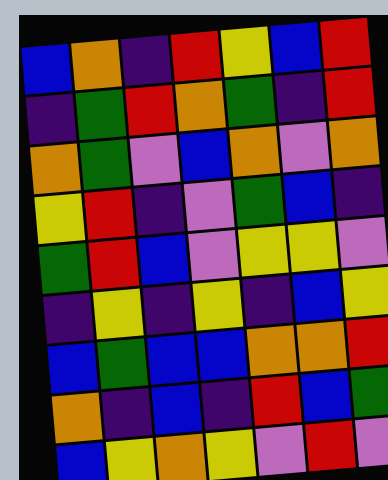[["blue", "orange", "indigo", "red", "yellow", "blue", "red"], ["indigo", "green", "red", "orange", "green", "indigo", "red"], ["orange", "green", "violet", "blue", "orange", "violet", "orange"], ["yellow", "red", "indigo", "violet", "green", "blue", "indigo"], ["green", "red", "blue", "violet", "yellow", "yellow", "violet"], ["indigo", "yellow", "indigo", "yellow", "indigo", "blue", "yellow"], ["blue", "green", "blue", "blue", "orange", "orange", "red"], ["orange", "indigo", "blue", "indigo", "red", "blue", "green"], ["blue", "yellow", "orange", "yellow", "violet", "red", "violet"]]